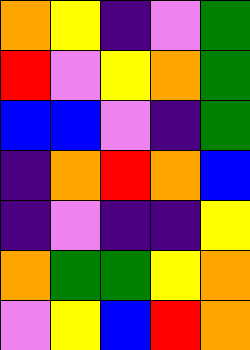[["orange", "yellow", "indigo", "violet", "green"], ["red", "violet", "yellow", "orange", "green"], ["blue", "blue", "violet", "indigo", "green"], ["indigo", "orange", "red", "orange", "blue"], ["indigo", "violet", "indigo", "indigo", "yellow"], ["orange", "green", "green", "yellow", "orange"], ["violet", "yellow", "blue", "red", "orange"]]